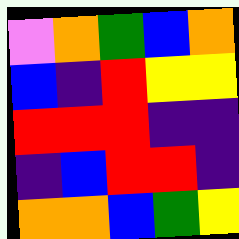[["violet", "orange", "green", "blue", "orange"], ["blue", "indigo", "red", "yellow", "yellow"], ["red", "red", "red", "indigo", "indigo"], ["indigo", "blue", "red", "red", "indigo"], ["orange", "orange", "blue", "green", "yellow"]]